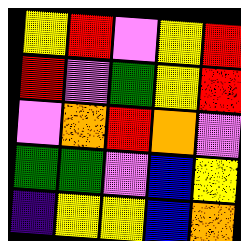[["yellow", "red", "violet", "yellow", "red"], ["red", "violet", "green", "yellow", "red"], ["violet", "orange", "red", "orange", "violet"], ["green", "green", "violet", "blue", "yellow"], ["indigo", "yellow", "yellow", "blue", "orange"]]